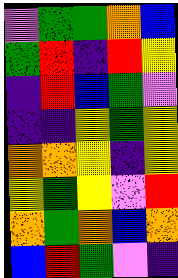[["violet", "green", "green", "orange", "blue"], ["green", "red", "indigo", "red", "yellow"], ["indigo", "red", "blue", "green", "violet"], ["indigo", "indigo", "yellow", "green", "yellow"], ["orange", "orange", "yellow", "indigo", "yellow"], ["yellow", "green", "yellow", "violet", "red"], ["orange", "green", "orange", "blue", "orange"], ["blue", "red", "green", "violet", "indigo"]]